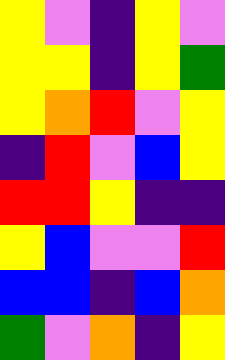[["yellow", "violet", "indigo", "yellow", "violet"], ["yellow", "yellow", "indigo", "yellow", "green"], ["yellow", "orange", "red", "violet", "yellow"], ["indigo", "red", "violet", "blue", "yellow"], ["red", "red", "yellow", "indigo", "indigo"], ["yellow", "blue", "violet", "violet", "red"], ["blue", "blue", "indigo", "blue", "orange"], ["green", "violet", "orange", "indigo", "yellow"]]